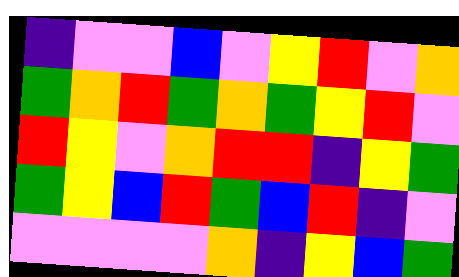[["indigo", "violet", "violet", "blue", "violet", "yellow", "red", "violet", "orange"], ["green", "orange", "red", "green", "orange", "green", "yellow", "red", "violet"], ["red", "yellow", "violet", "orange", "red", "red", "indigo", "yellow", "green"], ["green", "yellow", "blue", "red", "green", "blue", "red", "indigo", "violet"], ["violet", "violet", "violet", "violet", "orange", "indigo", "yellow", "blue", "green"]]